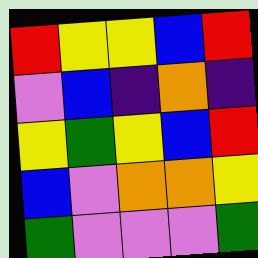[["red", "yellow", "yellow", "blue", "red"], ["violet", "blue", "indigo", "orange", "indigo"], ["yellow", "green", "yellow", "blue", "red"], ["blue", "violet", "orange", "orange", "yellow"], ["green", "violet", "violet", "violet", "green"]]